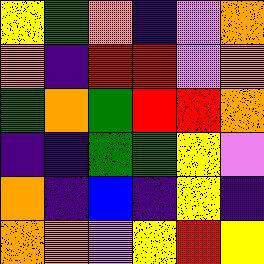[["yellow", "green", "orange", "indigo", "violet", "orange"], ["orange", "indigo", "red", "red", "violet", "orange"], ["green", "orange", "green", "red", "red", "orange"], ["indigo", "indigo", "green", "green", "yellow", "violet"], ["orange", "indigo", "blue", "indigo", "yellow", "indigo"], ["orange", "orange", "violet", "yellow", "red", "yellow"]]